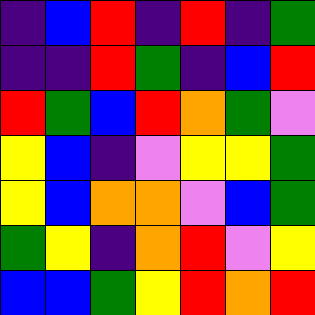[["indigo", "blue", "red", "indigo", "red", "indigo", "green"], ["indigo", "indigo", "red", "green", "indigo", "blue", "red"], ["red", "green", "blue", "red", "orange", "green", "violet"], ["yellow", "blue", "indigo", "violet", "yellow", "yellow", "green"], ["yellow", "blue", "orange", "orange", "violet", "blue", "green"], ["green", "yellow", "indigo", "orange", "red", "violet", "yellow"], ["blue", "blue", "green", "yellow", "red", "orange", "red"]]